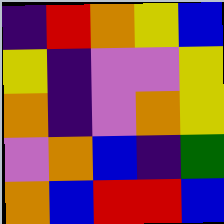[["indigo", "red", "orange", "yellow", "blue"], ["yellow", "indigo", "violet", "violet", "yellow"], ["orange", "indigo", "violet", "orange", "yellow"], ["violet", "orange", "blue", "indigo", "green"], ["orange", "blue", "red", "red", "blue"]]